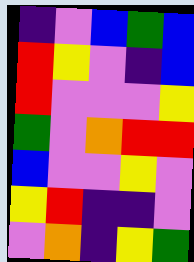[["indigo", "violet", "blue", "green", "blue"], ["red", "yellow", "violet", "indigo", "blue"], ["red", "violet", "violet", "violet", "yellow"], ["green", "violet", "orange", "red", "red"], ["blue", "violet", "violet", "yellow", "violet"], ["yellow", "red", "indigo", "indigo", "violet"], ["violet", "orange", "indigo", "yellow", "green"]]